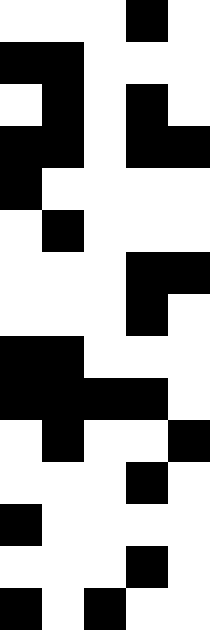[["white", "white", "white", "black", "white"], ["black", "black", "white", "white", "white"], ["white", "black", "white", "black", "white"], ["black", "black", "white", "black", "black"], ["black", "white", "white", "white", "white"], ["white", "black", "white", "white", "white"], ["white", "white", "white", "black", "black"], ["white", "white", "white", "black", "white"], ["black", "black", "white", "white", "white"], ["black", "black", "black", "black", "white"], ["white", "black", "white", "white", "black"], ["white", "white", "white", "black", "white"], ["black", "white", "white", "white", "white"], ["white", "white", "white", "black", "white"], ["black", "white", "black", "white", "white"]]